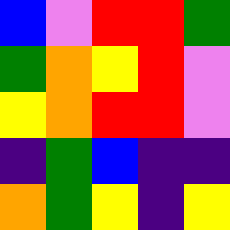[["blue", "violet", "red", "red", "green"], ["green", "orange", "yellow", "red", "violet"], ["yellow", "orange", "red", "red", "violet"], ["indigo", "green", "blue", "indigo", "indigo"], ["orange", "green", "yellow", "indigo", "yellow"]]